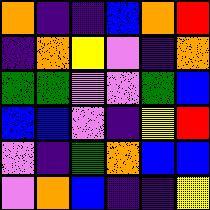[["orange", "indigo", "indigo", "blue", "orange", "red"], ["indigo", "orange", "yellow", "violet", "indigo", "orange"], ["green", "green", "violet", "violet", "green", "blue"], ["blue", "blue", "violet", "indigo", "yellow", "red"], ["violet", "indigo", "green", "orange", "blue", "blue"], ["violet", "orange", "blue", "indigo", "indigo", "yellow"]]